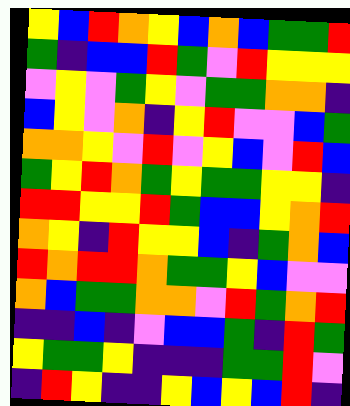[["yellow", "blue", "red", "orange", "yellow", "blue", "orange", "blue", "green", "green", "red"], ["green", "indigo", "blue", "blue", "red", "green", "violet", "red", "yellow", "yellow", "yellow"], ["violet", "yellow", "violet", "green", "yellow", "violet", "green", "green", "orange", "orange", "indigo"], ["blue", "yellow", "violet", "orange", "indigo", "yellow", "red", "violet", "violet", "blue", "green"], ["orange", "orange", "yellow", "violet", "red", "violet", "yellow", "blue", "violet", "red", "blue"], ["green", "yellow", "red", "orange", "green", "yellow", "green", "green", "yellow", "yellow", "indigo"], ["red", "red", "yellow", "yellow", "red", "green", "blue", "blue", "yellow", "orange", "red"], ["orange", "yellow", "indigo", "red", "yellow", "yellow", "blue", "indigo", "green", "orange", "blue"], ["red", "orange", "red", "red", "orange", "green", "green", "yellow", "blue", "violet", "violet"], ["orange", "blue", "green", "green", "orange", "orange", "violet", "red", "green", "orange", "red"], ["indigo", "indigo", "blue", "indigo", "violet", "blue", "blue", "green", "indigo", "red", "green"], ["yellow", "green", "green", "yellow", "indigo", "indigo", "indigo", "green", "green", "red", "violet"], ["indigo", "red", "yellow", "indigo", "indigo", "yellow", "blue", "yellow", "blue", "red", "indigo"]]